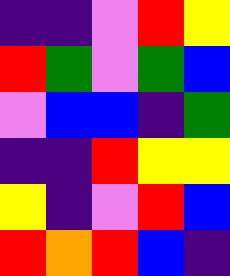[["indigo", "indigo", "violet", "red", "yellow"], ["red", "green", "violet", "green", "blue"], ["violet", "blue", "blue", "indigo", "green"], ["indigo", "indigo", "red", "yellow", "yellow"], ["yellow", "indigo", "violet", "red", "blue"], ["red", "orange", "red", "blue", "indigo"]]